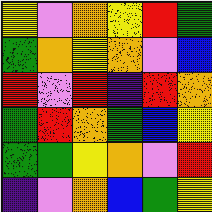[["yellow", "violet", "orange", "yellow", "red", "green"], ["green", "orange", "yellow", "orange", "violet", "blue"], ["red", "violet", "red", "indigo", "red", "orange"], ["green", "red", "orange", "green", "blue", "yellow"], ["green", "green", "yellow", "orange", "violet", "red"], ["indigo", "violet", "orange", "blue", "green", "yellow"]]